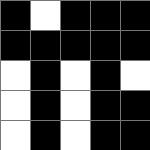[["black", "white", "black", "black", "black"], ["black", "black", "black", "black", "black"], ["white", "black", "white", "black", "white"], ["white", "black", "white", "black", "black"], ["white", "black", "white", "black", "black"]]